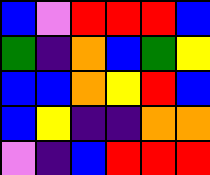[["blue", "violet", "red", "red", "red", "blue"], ["green", "indigo", "orange", "blue", "green", "yellow"], ["blue", "blue", "orange", "yellow", "red", "blue"], ["blue", "yellow", "indigo", "indigo", "orange", "orange"], ["violet", "indigo", "blue", "red", "red", "red"]]